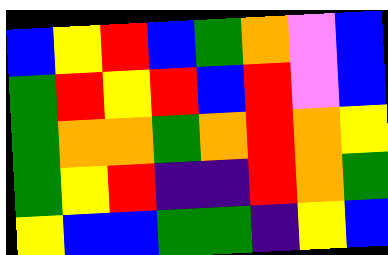[["blue", "yellow", "red", "blue", "green", "orange", "violet", "blue"], ["green", "red", "yellow", "red", "blue", "red", "violet", "blue"], ["green", "orange", "orange", "green", "orange", "red", "orange", "yellow"], ["green", "yellow", "red", "indigo", "indigo", "red", "orange", "green"], ["yellow", "blue", "blue", "green", "green", "indigo", "yellow", "blue"]]